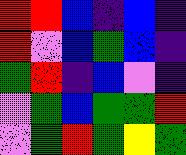[["red", "red", "blue", "indigo", "blue", "indigo"], ["red", "violet", "blue", "green", "blue", "indigo"], ["green", "red", "indigo", "blue", "violet", "indigo"], ["violet", "green", "blue", "green", "green", "red"], ["violet", "green", "red", "green", "yellow", "green"]]